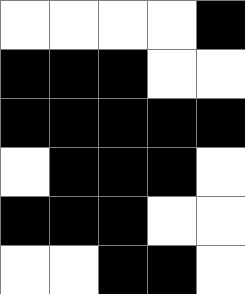[["white", "white", "white", "white", "black"], ["black", "black", "black", "white", "white"], ["black", "black", "black", "black", "black"], ["white", "black", "black", "black", "white"], ["black", "black", "black", "white", "white"], ["white", "white", "black", "black", "white"]]